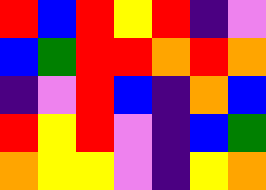[["red", "blue", "red", "yellow", "red", "indigo", "violet"], ["blue", "green", "red", "red", "orange", "red", "orange"], ["indigo", "violet", "red", "blue", "indigo", "orange", "blue"], ["red", "yellow", "red", "violet", "indigo", "blue", "green"], ["orange", "yellow", "yellow", "violet", "indigo", "yellow", "orange"]]